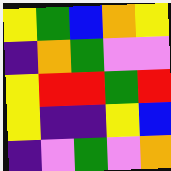[["yellow", "green", "blue", "orange", "yellow"], ["indigo", "orange", "green", "violet", "violet"], ["yellow", "red", "red", "green", "red"], ["yellow", "indigo", "indigo", "yellow", "blue"], ["indigo", "violet", "green", "violet", "orange"]]